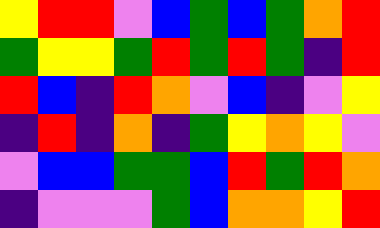[["yellow", "red", "red", "violet", "blue", "green", "blue", "green", "orange", "red"], ["green", "yellow", "yellow", "green", "red", "green", "red", "green", "indigo", "red"], ["red", "blue", "indigo", "red", "orange", "violet", "blue", "indigo", "violet", "yellow"], ["indigo", "red", "indigo", "orange", "indigo", "green", "yellow", "orange", "yellow", "violet"], ["violet", "blue", "blue", "green", "green", "blue", "red", "green", "red", "orange"], ["indigo", "violet", "violet", "violet", "green", "blue", "orange", "orange", "yellow", "red"]]